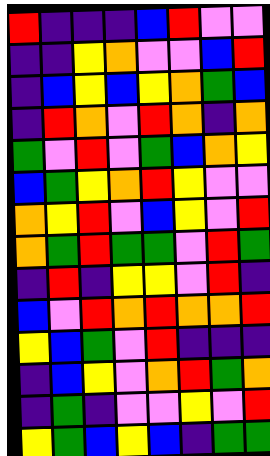[["red", "indigo", "indigo", "indigo", "blue", "red", "violet", "violet"], ["indigo", "indigo", "yellow", "orange", "violet", "violet", "blue", "red"], ["indigo", "blue", "yellow", "blue", "yellow", "orange", "green", "blue"], ["indigo", "red", "orange", "violet", "red", "orange", "indigo", "orange"], ["green", "violet", "red", "violet", "green", "blue", "orange", "yellow"], ["blue", "green", "yellow", "orange", "red", "yellow", "violet", "violet"], ["orange", "yellow", "red", "violet", "blue", "yellow", "violet", "red"], ["orange", "green", "red", "green", "green", "violet", "red", "green"], ["indigo", "red", "indigo", "yellow", "yellow", "violet", "red", "indigo"], ["blue", "violet", "red", "orange", "red", "orange", "orange", "red"], ["yellow", "blue", "green", "violet", "red", "indigo", "indigo", "indigo"], ["indigo", "blue", "yellow", "violet", "orange", "red", "green", "orange"], ["indigo", "green", "indigo", "violet", "violet", "yellow", "violet", "red"], ["yellow", "green", "blue", "yellow", "blue", "indigo", "green", "green"]]